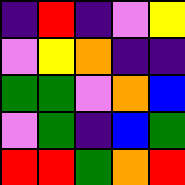[["indigo", "red", "indigo", "violet", "yellow"], ["violet", "yellow", "orange", "indigo", "indigo"], ["green", "green", "violet", "orange", "blue"], ["violet", "green", "indigo", "blue", "green"], ["red", "red", "green", "orange", "red"]]